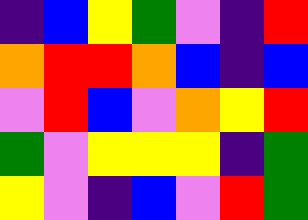[["indigo", "blue", "yellow", "green", "violet", "indigo", "red"], ["orange", "red", "red", "orange", "blue", "indigo", "blue"], ["violet", "red", "blue", "violet", "orange", "yellow", "red"], ["green", "violet", "yellow", "yellow", "yellow", "indigo", "green"], ["yellow", "violet", "indigo", "blue", "violet", "red", "green"]]